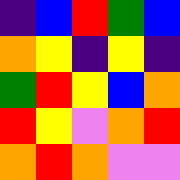[["indigo", "blue", "red", "green", "blue"], ["orange", "yellow", "indigo", "yellow", "indigo"], ["green", "red", "yellow", "blue", "orange"], ["red", "yellow", "violet", "orange", "red"], ["orange", "red", "orange", "violet", "violet"]]